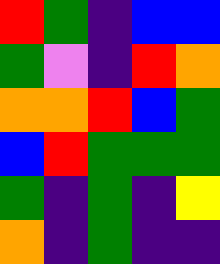[["red", "green", "indigo", "blue", "blue"], ["green", "violet", "indigo", "red", "orange"], ["orange", "orange", "red", "blue", "green"], ["blue", "red", "green", "green", "green"], ["green", "indigo", "green", "indigo", "yellow"], ["orange", "indigo", "green", "indigo", "indigo"]]